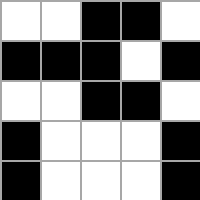[["white", "white", "black", "black", "white"], ["black", "black", "black", "white", "black"], ["white", "white", "black", "black", "white"], ["black", "white", "white", "white", "black"], ["black", "white", "white", "white", "black"]]